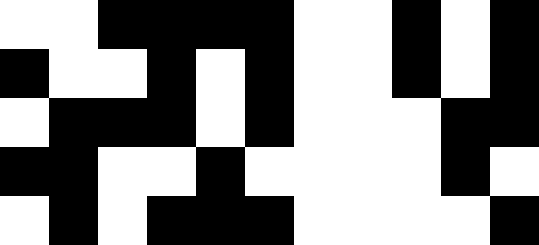[["white", "white", "black", "black", "black", "black", "white", "white", "black", "white", "black"], ["black", "white", "white", "black", "white", "black", "white", "white", "black", "white", "black"], ["white", "black", "black", "black", "white", "black", "white", "white", "white", "black", "black"], ["black", "black", "white", "white", "black", "white", "white", "white", "white", "black", "white"], ["white", "black", "white", "black", "black", "black", "white", "white", "white", "white", "black"]]